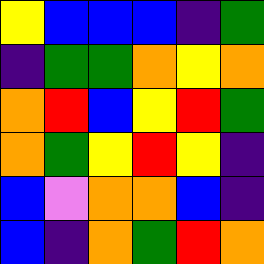[["yellow", "blue", "blue", "blue", "indigo", "green"], ["indigo", "green", "green", "orange", "yellow", "orange"], ["orange", "red", "blue", "yellow", "red", "green"], ["orange", "green", "yellow", "red", "yellow", "indigo"], ["blue", "violet", "orange", "orange", "blue", "indigo"], ["blue", "indigo", "orange", "green", "red", "orange"]]